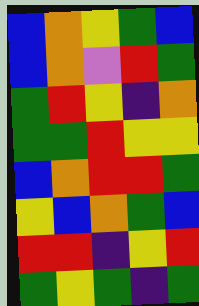[["blue", "orange", "yellow", "green", "blue"], ["blue", "orange", "violet", "red", "green"], ["green", "red", "yellow", "indigo", "orange"], ["green", "green", "red", "yellow", "yellow"], ["blue", "orange", "red", "red", "green"], ["yellow", "blue", "orange", "green", "blue"], ["red", "red", "indigo", "yellow", "red"], ["green", "yellow", "green", "indigo", "green"]]